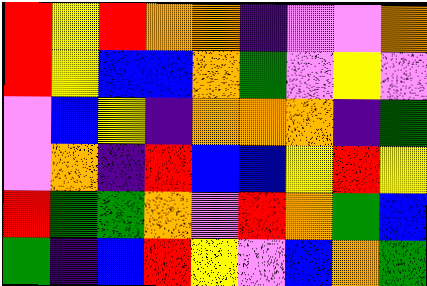[["red", "yellow", "red", "orange", "orange", "indigo", "violet", "violet", "orange"], ["red", "yellow", "blue", "blue", "orange", "green", "violet", "yellow", "violet"], ["violet", "blue", "yellow", "indigo", "orange", "orange", "orange", "indigo", "green"], ["violet", "orange", "indigo", "red", "blue", "blue", "yellow", "red", "yellow"], ["red", "green", "green", "orange", "violet", "red", "orange", "green", "blue"], ["green", "indigo", "blue", "red", "yellow", "violet", "blue", "orange", "green"]]